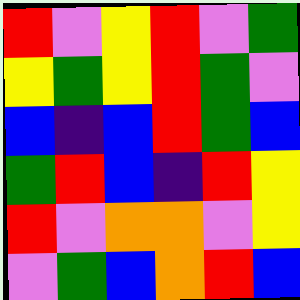[["red", "violet", "yellow", "red", "violet", "green"], ["yellow", "green", "yellow", "red", "green", "violet"], ["blue", "indigo", "blue", "red", "green", "blue"], ["green", "red", "blue", "indigo", "red", "yellow"], ["red", "violet", "orange", "orange", "violet", "yellow"], ["violet", "green", "blue", "orange", "red", "blue"]]